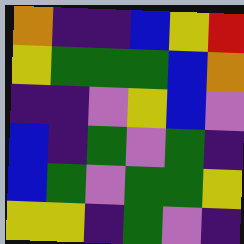[["orange", "indigo", "indigo", "blue", "yellow", "red"], ["yellow", "green", "green", "green", "blue", "orange"], ["indigo", "indigo", "violet", "yellow", "blue", "violet"], ["blue", "indigo", "green", "violet", "green", "indigo"], ["blue", "green", "violet", "green", "green", "yellow"], ["yellow", "yellow", "indigo", "green", "violet", "indigo"]]